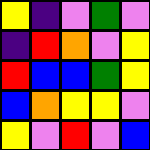[["yellow", "indigo", "violet", "green", "violet"], ["indigo", "red", "orange", "violet", "yellow"], ["red", "blue", "blue", "green", "yellow"], ["blue", "orange", "yellow", "yellow", "violet"], ["yellow", "violet", "red", "violet", "blue"]]